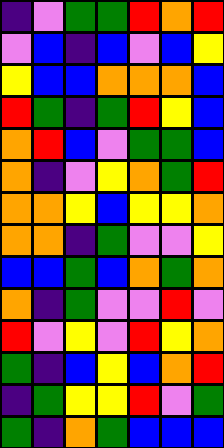[["indigo", "violet", "green", "green", "red", "orange", "red"], ["violet", "blue", "indigo", "blue", "violet", "blue", "yellow"], ["yellow", "blue", "blue", "orange", "orange", "orange", "blue"], ["red", "green", "indigo", "green", "red", "yellow", "blue"], ["orange", "red", "blue", "violet", "green", "green", "blue"], ["orange", "indigo", "violet", "yellow", "orange", "green", "red"], ["orange", "orange", "yellow", "blue", "yellow", "yellow", "orange"], ["orange", "orange", "indigo", "green", "violet", "violet", "yellow"], ["blue", "blue", "green", "blue", "orange", "green", "orange"], ["orange", "indigo", "green", "violet", "violet", "red", "violet"], ["red", "violet", "yellow", "violet", "red", "yellow", "orange"], ["green", "indigo", "blue", "yellow", "blue", "orange", "red"], ["indigo", "green", "yellow", "yellow", "red", "violet", "green"], ["green", "indigo", "orange", "green", "blue", "blue", "blue"]]